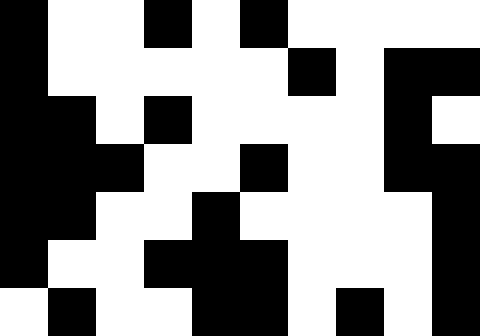[["black", "white", "white", "black", "white", "black", "white", "white", "white", "white"], ["black", "white", "white", "white", "white", "white", "black", "white", "black", "black"], ["black", "black", "white", "black", "white", "white", "white", "white", "black", "white"], ["black", "black", "black", "white", "white", "black", "white", "white", "black", "black"], ["black", "black", "white", "white", "black", "white", "white", "white", "white", "black"], ["black", "white", "white", "black", "black", "black", "white", "white", "white", "black"], ["white", "black", "white", "white", "black", "black", "white", "black", "white", "black"]]